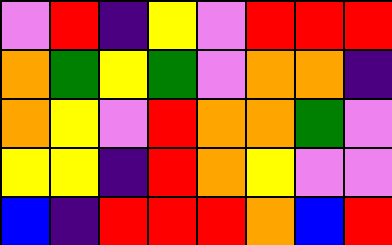[["violet", "red", "indigo", "yellow", "violet", "red", "red", "red"], ["orange", "green", "yellow", "green", "violet", "orange", "orange", "indigo"], ["orange", "yellow", "violet", "red", "orange", "orange", "green", "violet"], ["yellow", "yellow", "indigo", "red", "orange", "yellow", "violet", "violet"], ["blue", "indigo", "red", "red", "red", "orange", "blue", "red"]]